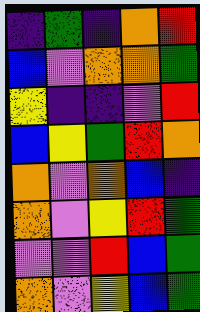[["indigo", "green", "indigo", "orange", "red"], ["blue", "violet", "orange", "orange", "green"], ["yellow", "indigo", "indigo", "violet", "red"], ["blue", "yellow", "green", "red", "orange"], ["orange", "violet", "orange", "blue", "indigo"], ["orange", "violet", "yellow", "red", "green"], ["violet", "violet", "red", "blue", "green"], ["orange", "violet", "yellow", "blue", "green"]]